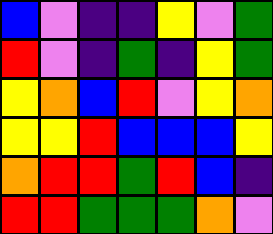[["blue", "violet", "indigo", "indigo", "yellow", "violet", "green"], ["red", "violet", "indigo", "green", "indigo", "yellow", "green"], ["yellow", "orange", "blue", "red", "violet", "yellow", "orange"], ["yellow", "yellow", "red", "blue", "blue", "blue", "yellow"], ["orange", "red", "red", "green", "red", "blue", "indigo"], ["red", "red", "green", "green", "green", "orange", "violet"]]